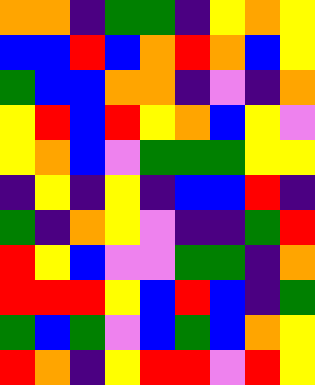[["orange", "orange", "indigo", "green", "green", "indigo", "yellow", "orange", "yellow"], ["blue", "blue", "red", "blue", "orange", "red", "orange", "blue", "yellow"], ["green", "blue", "blue", "orange", "orange", "indigo", "violet", "indigo", "orange"], ["yellow", "red", "blue", "red", "yellow", "orange", "blue", "yellow", "violet"], ["yellow", "orange", "blue", "violet", "green", "green", "green", "yellow", "yellow"], ["indigo", "yellow", "indigo", "yellow", "indigo", "blue", "blue", "red", "indigo"], ["green", "indigo", "orange", "yellow", "violet", "indigo", "indigo", "green", "red"], ["red", "yellow", "blue", "violet", "violet", "green", "green", "indigo", "orange"], ["red", "red", "red", "yellow", "blue", "red", "blue", "indigo", "green"], ["green", "blue", "green", "violet", "blue", "green", "blue", "orange", "yellow"], ["red", "orange", "indigo", "yellow", "red", "red", "violet", "red", "yellow"]]